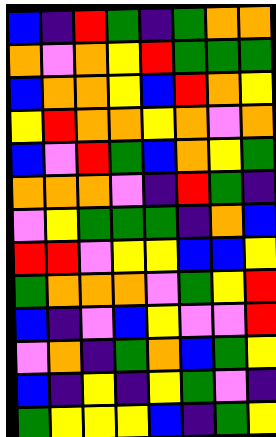[["blue", "indigo", "red", "green", "indigo", "green", "orange", "orange"], ["orange", "violet", "orange", "yellow", "red", "green", "green", "green"], ["blue", "orange", "orange", "yellow", "blue", "red", "orange", "yellow"], ["yellow", "red", "orange", "orange", "yellow", "orange", "violet", "orange"], ["blue", "violet", "red", "green", "blue", "orange", "yellow", "green"], ["orange", "orange", "orange", "violet", "indigo", "red", "green", "indigo"], ["violet", "yellow", "green", "green", "green", "indigo", "orange", "blue"], ["red", "red", "violet", "yellow", "yellow", "blue", "blue", "yellow"], ["green", "orange", "orange", "orange", "violet", "green", "yellow", "red"], ["blue", "indigo", "violet", "blue", "yellow", "violet", "violet", "red"], ["violet", "orange", "indigo", "green", "orange", "blue", "green", "yellow"], ["blue", "indigo", "yellow", "indigo", "yellow", "green", "violet", "indigo"], ["green", "yellow", "yellow", "yellow", "blue", "indigo", "green", "yellow"]]